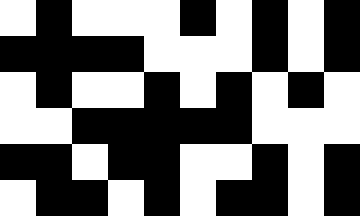[["white", "black", "white", "white", "white", "black", "white", "black", "white", "black"], ["black", "black", "black", "black", "white", "white", "white", "black", "white", "black"], ["white", "black", "white", "white", "black", "white", "black", "white", "black", "white"], ["white", "white", "black", "black", "black", "black", "black", "white", "white", "white"], ["black", "black", "white", "black", "black", "white", "white", "black", "white", "black"], ["white", "black", "black", "white", "black", "white", "black", "black", "white", "black"]]